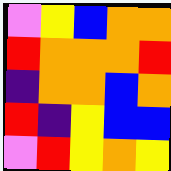[["violet", "yellow", "blue", "orange", "orange"], ["red", "orange", "orange", "orange", "red"], ["indigo", "orange", "orange", "blue", "orange"], ["red", "indigo", "yellow", "blue", "blue"], ["violet", "red", "yellow", "orange", "yellow"]]